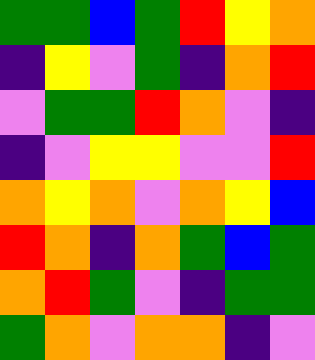[["green", "green", "blue", "green", "red", "yellow", "orange"], ["indigo", "yellow", "violet", "green", "indigo", "orange", "red"], ["violet", "green", "green", "red", "orange", "violet", "indigo"], ["indigo", "violet", "yellow", "yellow", "violet", "violet", "red"], ["orange", "yellow", "orange", "violet", "orange", "yellow", "blue"], ["red", "orange", "indigo", "orange", "green", "blue", "green"], ["orange", "red", "green", "violet", "indigo", "green", "green"], ["green", "orange", "violet", "orange", "orange", "indigo", "violet"]]